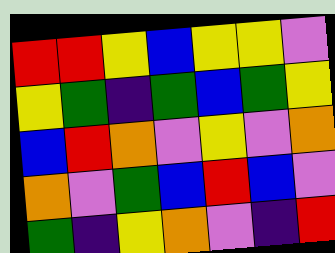[["red", "red", "yellow", "blue", "yellow", "yellow", "violet"], ["yellow", "green", "indigo", "green", "blue", "green", "yellow"], ["blue", "red", "orange", "violet", "yellow", "violet", "orange"], ["orange", "violet", "green", "blue", "red", "blue", "violet"], ["green", "indigo", "yellow", "orange", "violet", "indigo", "red"]]